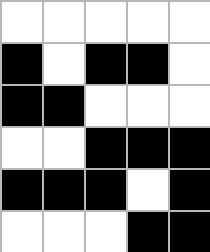[["white", "white", "white", "white", "white"], ["black", "white", "black", "black", "white"], ["black", "black", "white", "white", "white"], ["white", "white", "black", "black", "black"], ["black", "black", "black", "white", "black"], ["white", "white", "white", "black", "black"]]